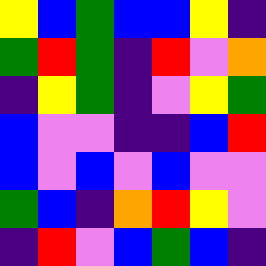[["yellow", "blue", "green", "blue", "blue", "yellow", "indigo"], ["green", "red", "green", "indigo", "red", "violet", "orange"], ["indigo", "yellow", "green", "indigo", "violet", "yellow", "green"], ["blue", "violet", "violet", "indigo", "indigo", "blue", "red"], ["blue", "violet", "blue", "violet", "blue", "violet", "violet"], ["green", "blue", "indigo", "orange", "red", "yellow", "violet"], ["indigo", "red", "violet", "blue", "green", "blue", "indigo"]]